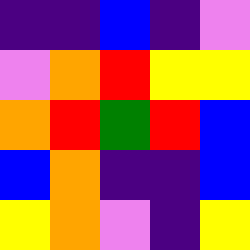[["indigo", "indigo", "blue", "indigo", "violet"], ["violet", "orange", "red", "yellow", "yellow"], ["orange", "red", "green", "red", "blue"], ["blue", "orange", "indigo", "indigo", "blue"], ["yellow", "orange", "violet", "indigo", "yellow"]]